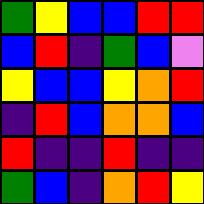[["green", "yellow", "blue", "blue", "red", "red"], ["blue", "red", "indigo", "green", "blue", "violet"], ["yellow", "blue", "blue", "yellow", "orange", "red"], ["indigo", "red", "blue", "orange", "orange", "blue"], ["red", "indigo", "indigo", "red", "indigo", "indigo"], ["green", "blue", "indigo", "orange", "red", "yellow"]]